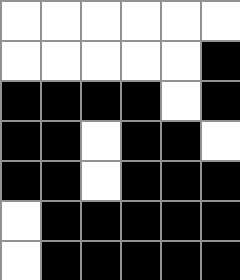[["white", "white", "white", "white", "white", "white"], ["white", "white", "white", "white", "white", "black"], ["black", "black", "black", "black", "white", "black"], ["black", "black", "white", "black", "black", "white"], ["black", "black", "white", "black", "black", "black"], ["white", "black", "black", "black", "black", "black"], ["white", "black", "black", "black", "black", "black"]]